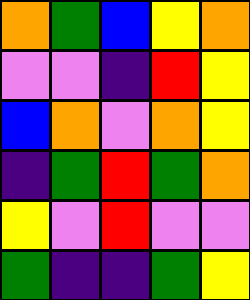[["orange", "green", "blue", "yellow", "orange"], ["violet", "violet", "indigo", "red", "yellow"], ["blue", "orange", "violet", "orange", "yellow"], ["indigo", "green", "red", "green", "orange"], ["yellow", "violet", "red", "violet", "violet"], ["green", "indigo", "indigo", "green", "yellow"]]